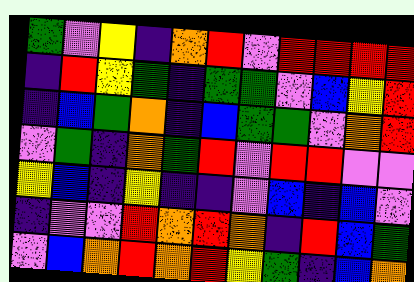[["green", "violet", "yellow", "indigo", "orange", "red", "violet", "red", "red", "red", "red"], ["indigo", "red", "yellow", "green", "indigo", "green", "green", "violet", "blue", "yellow", "red"], ["indigo", "blue", "green", "orange", "indigo", "blue", "green", "green", "violet", "orange", "red"], ["violet", "green", "indigo", "orange", "green", "red", "violet", "red", "red", "violet", "violet"], ["yellow", "blue", "indigo", "yellow", "indigo", "indigo", "violet", "blue", "indigo", "blue", "violet"], ["indigo", "violet", "violet", "red", "orange", "red", "orange", "indigo", "red", "blue", "green"], ["violet", "blue", "orange", "red", "orange", "red", "yellow", "green", "indigo", "blue", "orange"]]